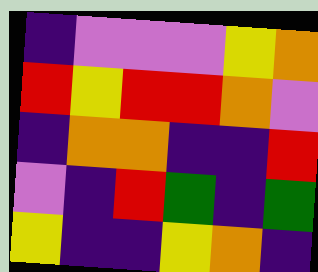[["indigo", "violet", "violet", "violet", "yellow", "orange"], ["red", "yellow", "red", "red", "orange", "violet"], ["indigo", "orange", "orange", "indigo", "indigo", "red"], ["violet", "indigo", "red", "green", "indigo", "green"], ["yellow", "indigo", "indigo", "yellow", "orange", "indigo"]]